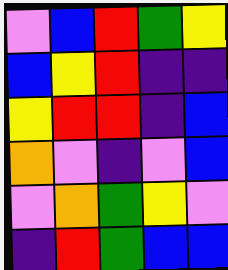[["violet", "blue", "red", "green", "yellow"], ["blue", "yellow", "red", "indigo", "indigo"], ["yellow", "red", "red", "indigo", "blue"], ["orange", "violet", "indigo", "violet", "blue"], ["violet", "orange", "green", "yellow", "violet"], ["indigo", "red", "green", "blue", "blue"]]